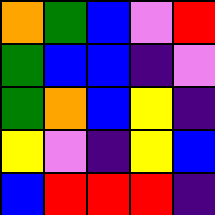[["orange", "green", "blue", "violet", "red"], ["green", "blue", "blue", "indigo", "violet"], ["green", "orange", "blue", "yellow", "indigo"], ["yellow", "violet", "indigo", "yellow", "blue"], ["blue", "red", "red", "red", "indigo"]]